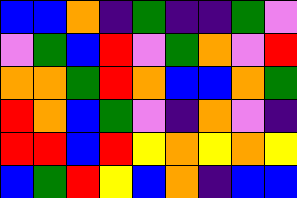[["blue", "blue", "orange", "indigo", "green", "indigo", "indigo", "green", "violet"], ["violet", "green", "blue", "red", "violet", "green", "orange", "violet", "red"], ["orange", "orange", "green", "red", "orange", "blue", "blue", "orange", "green"], ["red", "orange", "blue", "green", "violet", "indigo", "orange", "violet", "indigo"], ["red", "red", "blue", "red", "yellow", "orange", "yellow", "orange", "yellow"], ["blue", "green", "red", "yellow", "blue", "orange", "indigo", "blue", "blue"]]